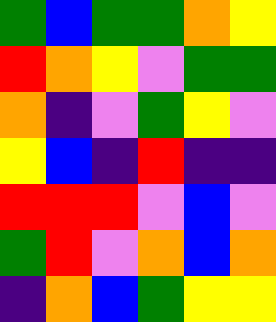[["green", "blue", "green", "green", "orange", "yellow"], ["red", "orange", "yellow", "violet", "green", "green"], ["orange", "indigo", "violet", "green", "yellow", "violet"], ["yellow", "blue", "indigo", "red", "indigo", "indigo"], ["red", "red", "red", "violet", "blue", "violet"], ["green", "red", "violet", "orange", "blue", "orange"], ["indigo", "orange", "blue", "green", "yellow", "yellow"]]